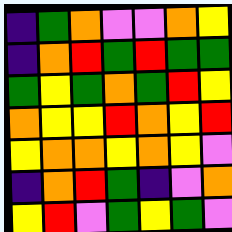[["indigo", "green", "orange", "violet", "violet", "orange", "yellow"], ["indigo", "orange", "red", "green", "red", "green", "green"], ["green", "yellow", "green", "orange", "green", "red", "yellow"], ["orange", "yellow", "yellow", "red", "orange", "yellow", "red"], ["yellow", "orange", "orange", "yellow", "orange", "yellow", "violet"], ["indigo", "orange", "red", "green", "indigo", "violet", "orange"], ["yellow", "red", "violet", "green", "yellow", "green", "violet"]]